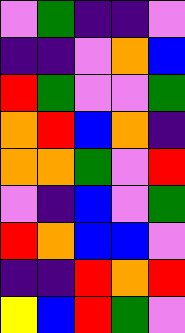[["violet", "green", "indigo", "indigo", "violet"], ["indigo", "indigo", "violet", "orange", "blue"], ["red", "green", "violet", "violet", "green"], ["orange", "red", "blue", "orange", "indigo"], ["orange", "orange", "green", "violet", "red"], ["violet", "indigo", "blue", "violet", "green"], ["red", "orange", "blue", "blue", "violet"], ["indigo", "indigo", "red", "orange", "red"], ["yellow", "blue", "red", "green", "violet"]]